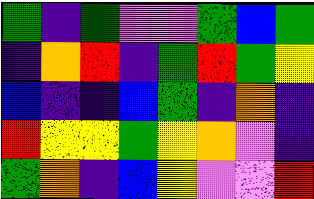[["green", "indigo", "green", "violet", "violet", "green", "blue", "green"], ["indigo", "orange", "red", "indigo", "green", "red", "green", "yellow"], ["blue", "indigo", "indigo", "blue", "green", "indigo", "orange", "indigo"], ["red", "yellow", "yellow", "green", "yellow", "orange", "violet", "indigo"], ["green", "orange", "indigo", "blue", "yellow", "violet", "violet", "red"]]